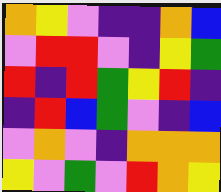[["orange", "yellow", "violet", "indigo", "indigo", "orange", "blue"], ["violet", "red", "red", "violet", "indigo", "yellow", "green"], ["red", "indigo", "red", "green", "yellow", "red", "indigo"], ["indigo", "red", "blue", "green", "violet", "indigo", "blue"], ["violet", "orange", "violet", "indigo", "orange", "orange", "orange"], ["yellow", "violet", "green", "violet", "red", "orange", "yellow"]]